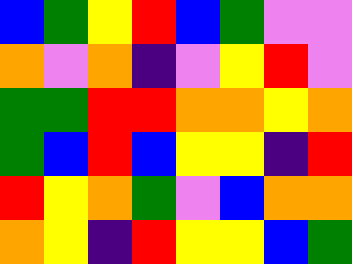[["blue", "green", "yellow", "red", "blue", "green", "violet", "violet"], ["orange", "violet", "orange", "indigo", "violet", "yellow", "red", "violet"], ["green", "green", "red", "red", "orange", "orange", "yellow", "orange"], ["green", "blue", "red", "blue", "yellow", "yellow", "indigo", "red"], ["red", "yellow", "orange", "green", "violet", "blue", "orange", "orange"], ["orange", "yellow", "indigo", "red", "yellow", "yellow", "blue", "green"]]